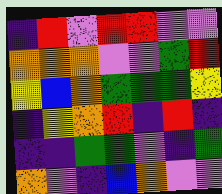[["indigo", "red", "violet", "red", "red", "violet", "violet"], ["orange", "orange", "orange", "violet", "violet", "green", "red"], ["yellow", "blue", "orange", "green", "green", "green", "yellow"], ["indigo", "yellow", "orange", "red", "indigo", "red", "indigo"], ["indigo", "indigo", "green", "green", "violet", "indigo", "green"], ["orange", "violet", "indigo", "blue", "orange", "violet", "violet"]]